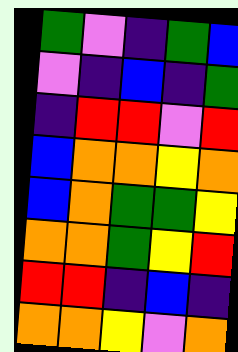[["green", "violet", "indigo", "green", "blue"], ["violet", "indigo", "blue", "indigo", "green"], ["indigo", "red", "red", "violet", "red"], ["blue", "orange", "orange", "yellow", "orange"], ["blue", "orange", "green", "green", "yellow"], ["orange", "orange", "green", "yellow", "red"], ["red", "red", "indigo", "blue", "indigo"], ["orange", "orange", "yellow", "violet", "orange"]]